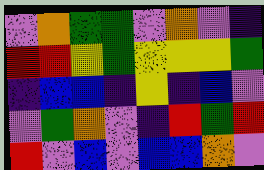[["violet", "orange", "green", "green", "violet", "orange", "violet", "indigo"], ["red", "red", "yellow", "green", "yellow", "yellow", "yellow", "green"], ["indigo", "blue", "blue", "indigo", "yellow", "indigo", "blue", "violet"], ["violet", "green", "orange", "violet", "indigo", "red", "green", "red"], ["red", "violet", "blue", "violet", "blue", "blue", "orange", "violet"]]